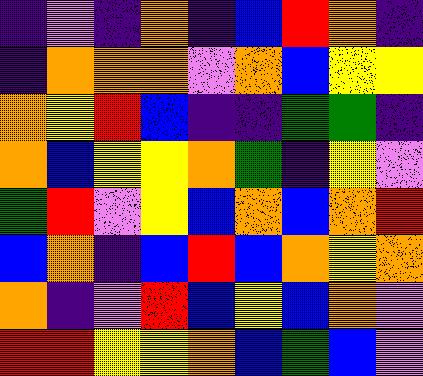[["indigo", "violet", "indigo", "orange", "indigo", "blue", "red", "orange", "indigo"], ["indigo", "orange", "orange", "orange", "violet", "orange", "blue", "yellow", "yellow"], ["orange", "yellow", "red", "blue", "indigo", "indigo", "green", "green", "indigo"], ["orange", "blue", "yellow", "yellow", "orange", "green", "indigo", "yellow", "violet"], ["green", "red", "violet", "yellow", "blue", "orange", "blue", "orange", "red"], ["blue", "orange", "indigo", "blue", "red", "blue", "orange", "yellow", "orange"], ["orange", "indigo", "violet", "red", "blue", "yellow", "blue", "orange", "violet"], ["red", "red", "yellow", "yellow", "orange", "blue", "green", "blue", "violet"]]